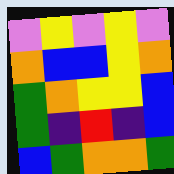[["violet", "yellow", "violet", "yellow", "violet"], ["orange", "blue", "blue", "yellow", "orange"], ["green", "orange", "yellow", "yellow", "blue"], ["green", "indigo", "red", "indigo", "blue"], ["blue", "green", "orange", "orange", "green"]]